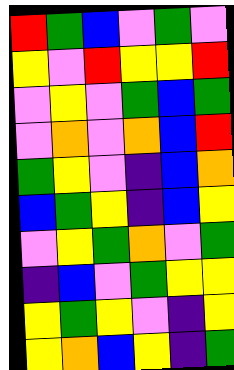[["red", "green", "blue", "violet", "green", "violet"], ["yellow", "violet", "red", "yellow", "yellow", "red"], ["violet", "yellow", "violet", "green", "blue", "green"], ["violet", "orange", "violet", "orange", "blue", "red"], ["green", "yellow", "violet", "indigo", "blue", "orange"], ["blue", "green", "yellow", "indigo", "blue", "yellow"], ["violet", "yellow", "green", "orange", "violet", "green"], ["indigo", "blue", "violet", "green", "yellow", "yellow"], ["yellow", "green", "yellow", "violet", "indigo", "yellow"], ["yellow", "orange", "blue", "yellow", "indigo", "green"]]